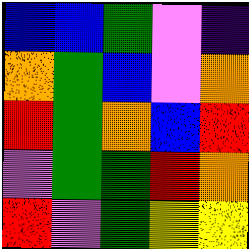[["blue", "blue", "green", "violet", "indigo"], ["orange", "green", "blue", "violet", "orange"], ["red", "green", "orange", "blue", "red"], ["violet", "green", "green", "red", "orange"], ["red", "violet", "green", "yellow", "yellow"]]